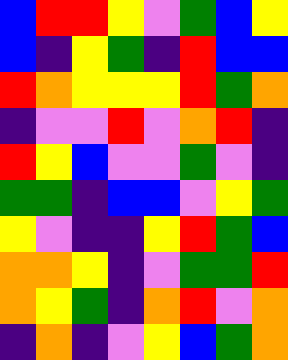[["blue", "red", "red", "yellow", "violet", "green", "blue", "yellow"], ["blue", "indigo", "yellow", "green", "indigo", "red", "blue", "blue"], ["red", "orange", "yellow", "yellow", "yellow", "red", "green", "orange"], ["indigo", "violet", "violet", "red", "violet", "orange", "red", "indigo"], ["red", "yellow", "blue", "violet", "violet", "green", "violet", "indigo"], ["green", "green", "indigo", "blue", "blue", "violet", "yellow", "green"], ["yellow", "violet", "indigo", "indigo", "yellow", "red", "green", "blue"], ["orange", "orange", "yellow", "indigo", "violet", "green", "green", "red"], ["orange", "yellow", "green", "indigo", "orange", "red", "violet", "orange"], ["indigo", "orange", "indigo", "violet", "yellow", "blue", "green", "orange"]]